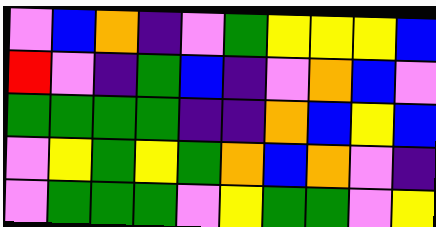[["violet", "blue", "orange", "indigo", "violet", "green", "yellow", "yellow", "yellow", "blue"], ["red", "violet", "indigo", "green", "blue", "indigo", "violet", "orange", "blue", "violet"], ["green", "green", "green", "green", "indigo", "indigo", "orange", "blue", "yellow", "blue"], ["violet", "yellow", "green", "yellow", "green", "orange", "blue", "orange", "violet", "indigo"], ["violet", "green", "green", "green", "violet", "yellow", "green", "green", "violet", "yellow"]]